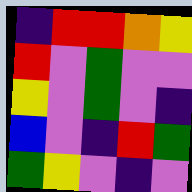[["indigo", "red", "red", "orange", "yellow"], ["red", "violet", "green", "violet", "violet"], ["yellow", "violet", "green", "violet", "indigo"], ["blue", "violet", "indigo", "red", "green"], ["green", "yellow", "violet", "indigo", "violet"]]